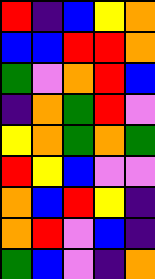[["red", "indigo", "blue", "yellow", "orange"], ["blue", "blue", "red", "red", "orange"], ["green", "violet", "orange", "red", "blue"], ["indigo", "orange", "green", "red", "violet"], ["yellow", "orange", "green", "orange", "green"], ["red", "yellow", "blue", "violet", "violet"], ["orange", "blue", "red", "yellow", "indigo"], ["orange", "red", "violet", "blue", "indigo"], ["green", "blue", "violet", "indigo", "orange"]]